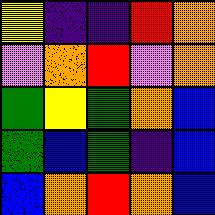[["yellow", "indigo", "indigo", "red", "orange"], ["violet", "orange", "red", "violet", "orange"], ["green", "yellow", "green", "orange", "blue"], ["green", "blue", "green", "indigo", "blue"], ["blue", "orange", "red", "orange", "blue"]]